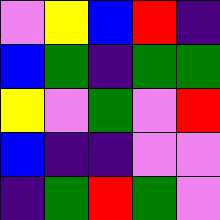[["violet", "yellow", "blue", "red", "indigo"], ["blue", "green", "indigo", "green", "green"], ["yellow", "violet", "green", "violet", "red"], ["blue", "indigo", "indigo", "violet", "violet"], ["indigo", "green", "red", "green", "violet"]]